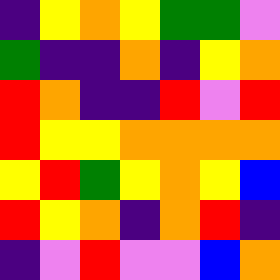[["indigo", "yellow", "orange", "yellow", "green", "green", "violet"], ["green", "indigo", "indigo", "orange", "indigo", "yellow", "orange"], ["red", "orange", "indigo", "indigo", "red", "violet", "red"], ["red", "yellow", "yellow", "orange", "orange", "orange", "orange"], ["yellow", "red", "green", "yellow", "orange", "yellow", "blue"], ["red", "yellow", "orange", "indigo", "orange", "red", "indigo"], ["indigo", "violet", "red", "violet", "violet", "blue", "orange"]]